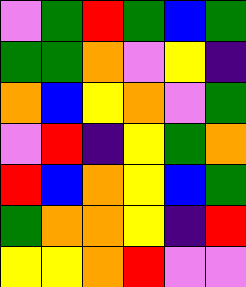[["violet", "green", "red", "green", "blue", "green"], ["green", "green", "orange", "violet", "yellow", "indigo"], ["orange", "blue", "yellow", "orange", "violet", "green"], ["violet", "red", "indigo", "yellow", "green", "orange"], ["red", "blue", "orange", "yellow", "blue", "green"], ["green", "orange", "orange", "yellow", "indigo", "red"], ["yellow", "yellow", "orange", "red", "violet", "violet"]]